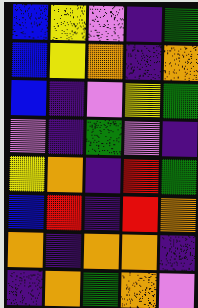[["blue", "yellow", "violet", "indigo", "green"], ["blue", "yellow", "orange", "indigo", "orange"], ["blue", "indigo", "violet", "yellow", "green"], ["violet", "indigo", "green", "violet", "indigo"], ["yellow", "orange", "indigo", "red", "green"], ["blue", "red", "indigo", "red", "orange"], ["orange", "indigo", "orange", "orange", "indigo"], ["indigo", "orange", "green", "orange", "violet"]]